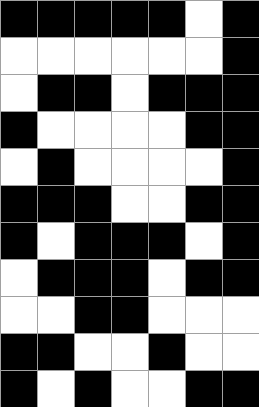[["black", "black", "black", "black", "black", "white", "black"], ["white", "white", "white", "white", "white", "white", "black"], ["white", "black", "black", "white", "black", "black", "black"], ["black", "white", "white", "white", "white", "black", "black"], ["white", "black", "white", "white", "white", "white", "black"], ["black", "black", "black", "white", "white", "black", "black"], ["black", "white", "black", "black", "black", "white", "black"], ["white", "black", "black", "black", "white", "black", "black"], ["white", "white", "black", "black", "white", "white", "white"], ["black", "black", "white", "white", "black", "white", "white"], ["black", "white", "black", "white", "white", "black", "black"]]